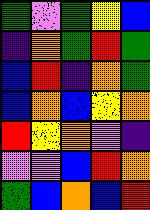[["green", "violet", "green", "yellow", "blue"], ["indigo", "orange", "green", "red", "green"], ["blue", "red", "indigo", "orange", "green"], ["blue", "orange", "blue", "yellow", "orange"], ["red", "yellow", "orange", "violet", "indigo"], ["violet", "violet", "blue", "red", "orange"], ["green", "blue", "orange", "blue", "red"]]